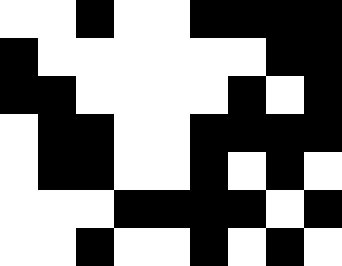[["white", "white", "black", "white", "white", "black", "black", "black", "black"], ["black", "white", "white", "white", "white", "white", "white", "black", "black"], ["black", "black", "white", "white", "white", "white", "black", "white", "black"], ["white", "black", "black", "white", "white", "black", "black", "black", "black"], ["white", "black", "black", "white", "white", "black", "white", "black", "white"], ["white", "white", "white", "black", "black", "black", "black", "white", "black"], ["white", "white", "black", "white", "white", "black", "white", "black", "white"]]